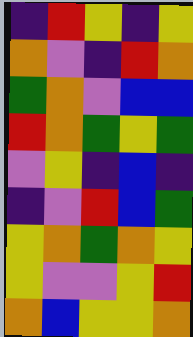[["indigo", "red", "yellow", "indigo", "yellow"], ["orange", "violet", "indigo", "red", "orange"], ["green", "orange", "violet", "blue", "blue"], ["red", "orange", "green", "yellow", "green"], ["violet", "yellow", "indigo", "blue", "indigo"], ["indigo", "violet", "red", "blue", "green"], ["yellow", "orange", "green", "orange", "yellow"], ["yellow", "violet", "violet", "yellow", "red"], ["orange", "blue", "yellow", "yellow", "orange"]]